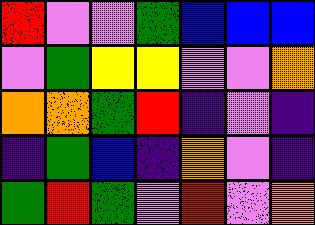[["red", "violet", "violet", "green", "blue", "blue", "blue"], ["violet", "green", "yellow", "yellow", "violet", "violet", "orange"], ["orange", "orange", "green", "red", "indigo", "violet", "indigo"], ["indigo", "green", "blue", "indigo", "orange", "violet", "indigo"], ["green", "red", "green", "violet", "red", "violet", "orange"]]